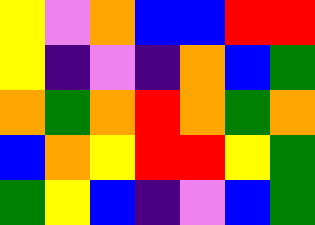[["yellow", "violet", "orange", "blue", "blue", "red", "red"], ["yellow", "indigo", "violet", "indigo", "orange", "blue", "green"], ["orange", "green", "orange", "red", "orange", "green", "orange"], ["blue", "orange", "yellow", "red", "red", "yellow", "green"], ["green", "yellow", "blue", "indigo", "violet", "blue", "green"]]